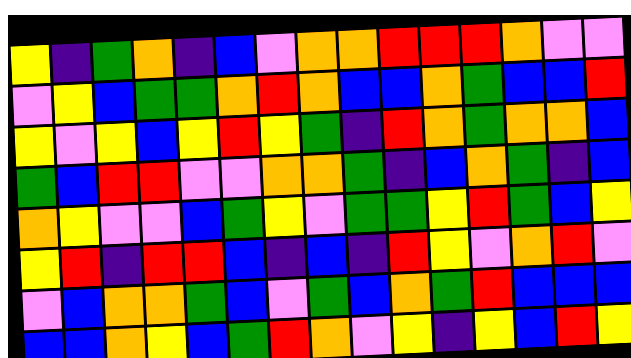[["yellow", "indigo", "green", "orange", "indigo", "blue", "violet", "orange", "orange", "red", "red", "red", "orange", "violet", "violet"], ["violet", "yellow", "blue", "green", "green", "orange", "red", "orange", "blue", "blue", "orange", "green", "blue", "blue", "red"], ["yellow", "violet", "yellow", "blue", "yellow", "red", "yellow", "green", "indigo", "red", "orange", "green", "orange", "orange", "blue"], ["green", "blue", "red", "red", "violet", "violet", "orange", "orange", "green", "indigo", "blue", "orange", "green", "indigo", "blue"], ["orange", "yellow", "violet", "violet", "blue", "green", "yellow", "violet", "green", "green", "yellow", "red", "green", "blue", "yellow"], ["yellow", "red", "indigo", "red", "red", "blue", "indigo", "blue", "indigo", "red", "yellow", "violet", "orange", "red", "violet"], ["violet", "blue", "orange", "orange", "green", "blue", "violet", "green", "blue", "orange", "green", "red", "blue", "blue", "blue"], ["blue", "blue", "orange", "yellow", "blue", "green", "red", "orange", "violet", "yellow", "indigo", "yellow", "blue", "red", "yellow"]]